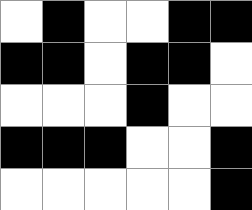[["white", "black", "white", "white", "black", "black"], ["black", "black", "white", "black", "black", "white"], ["white", "white", "white", "black", "white", "white"], ["black", "black", "black", "white", "white", "black"], ["white", "white", "white", "white", "white", "black"]]